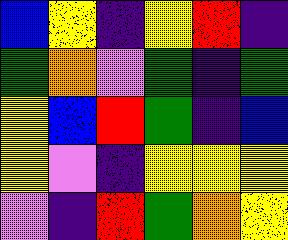[["blue", "yellow", "indigo", "yellow", "red", "indigo"], ["green", "orange", "violet", "green", "indigo", "green"], ["yellow", "blue", "red", "green", "indigo", "blue"], ["yellow", "violet", "indigo", "yellow", "yellow", "yellow"], ["violet", "indigo", "red", "green", "orange", "yellow"]]